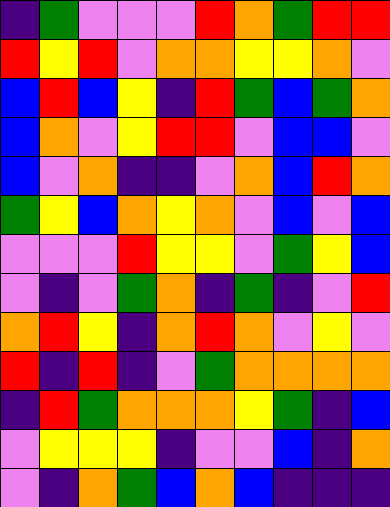[["indigo", "green", "violet", "violet", "violet", "red", "orange", "green", "red", "red"], ["red", "yellow", "red", "violet", "orange", "orange", "yellow", "yellow", "orange", "violet"], ["blue", "red", "blue", "yellow", "indigo", "red", "green", "blue", "green", "orange"], ["blue", "orange", "violet", "yellow", "red", "red", "violet", "blue", "blue", "violet"], ["blue", "violet", "orange", "indigo", "indigo", "violet", "orange", "blue", "red", "orange"], ["green", "yellow", "blue", "orange", "yellow", "orange", "violet", "blue", "violet", "blue"], ["violet", "violet", "violet", "red", "yellow", "yellow", "violet", "green", "yellow", "blue"], ["violet", "indigo", "violet", "green", "orange", "indigo", "green", "indigo", "violet", "red"], ["orange", "red", "yellow", "indigo", "orange", "red", "orange", "violet", "yellow", "violet"], ["red", "indigo", "red", "indigo", "violet", "green", "orange", "orange", "orange", "orange"], ["indigo", "red", "green", "orange", "orange", "orange", "yellow", "green", "indigo", "blue"], ["violet", "yellow", "yellow", "yellow", "indigo", "violet", "violet", "blue", "indigo", "orange"], ["violet", "indigo", "orange", "green", "blue", "orange", "blue", "indigo", "indigo", "indigo"]]